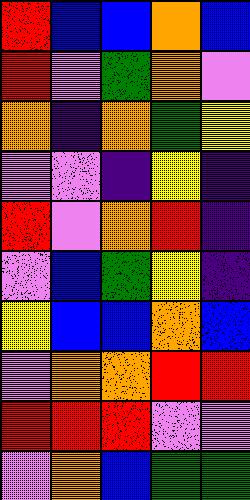[["red", "blue", "blue", "orange", "blue"], ["red", "violet", "green", "orange", "violet"], ["orange", "indigo", "orange", "green", "yellow"], ["violet", "violet", "indigo", "yellow", "indigo"], ["red", "violet", "orange", "red", "indigo"], ["violet", "blue", "green", "yellow", "indigo"], ["yellow", "blue", "blue", "orange", "blue"], ["violet", "orange", "orange", "red", "red"], ["red", "red", "red", "violet", "violet"], ["violet", "orange", "blue", "green", "green"]]